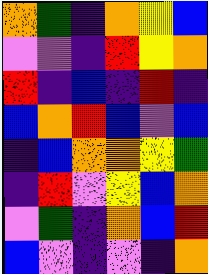[["orange", "green", "indigo", "orange", "yellow", "blue"], ["violet", "violet", "indigo", "red", "yellow", "orange"], ["red", "indigo", "blue", "indigo", "red", "indigo"], ["blue", "orange", "red", "blue", "violet", "blue"], ["indigo", "blue", "orange", "orange", "yellow", "green"], ["indigo", "red", "violet", "yellow", "blue", "orange"], ["violet", "green", "indigo", "orange", "blue", "red"], ["blue", "violet", "indigo", "violet", "indigo", "orange"]]